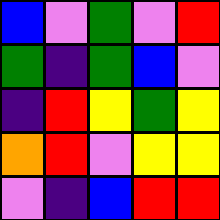[["blue", "violet", "green", "violet", "red"], ["green", "indigo", "green", "blue", "violet"], ["indigo", "red", "yellow", "green", "yellow"], ["orange", "red", "violet", "yellow", "yellow"], ["violet", "indigo", "blue", "red", "red"]]